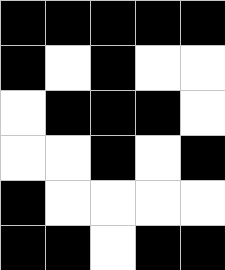[["black", "black", "black", "black", "black"], ["black", "white", "black", "white", "white"], ["white", "black", "black", "black", "white"], ["white", "white", "black", "white", "black"], ["black", "white", "white", "white", "white"], ["black", "black", "white", "black", "black"]]